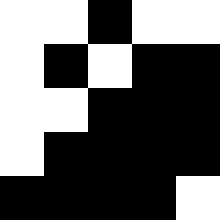[["white", "white", "black", "white", "white"], ["white", "black", "white", "black", "black"], ["white", "white", "black", "black", "black"], ["white", "black", "black", "black", "black"], ["black", "black", "black", "black", "white"]]